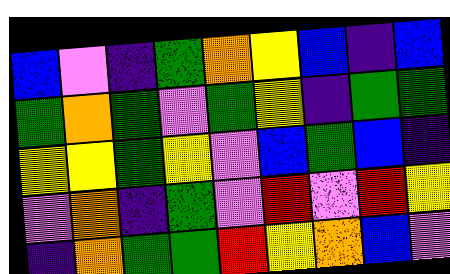[["blue", "violet", "indigo", "green", "orange", "yellow", "blue", "indigo", "blue"], ["green", "orange", "green", "violet", "green", "yellow", "indigo", "green", "green"], ["yellow", "yellow", "green", "yellow", "violet", "blue", "green", "blue", "indigo"], ["violet", "orange", "indigo", "green", "violet", "red", "violet", "red", "yellow"], ["indigo", "orange", "green", "green", "red", "yellow", "orange", "blue", "violet"]]